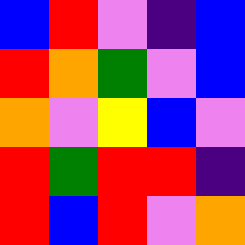[["blue", "red", "violet", "indigo", "blue"], ["red", "orange", "green", "violet", "blue"], ["orange", "violet", "yellow", "blue", "violet"], ["red", "green", "red", "red", "indigo"], ["red", "blue", "red", "violet", "orange"]]